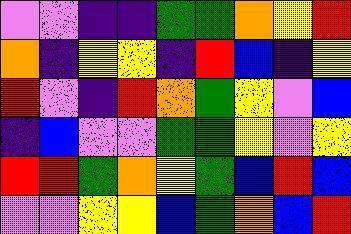[["violet", "violet", "indigo", "indigo", "green", "green", "orange", "yellow", "red"], ["orange", "indigo", "yellow", "yellow", "indigo", "red", "blue", "indigo", "yellow"], ["red", "violet", "indigo", "red", "orange", "green", "yellow", "violet", "blue"], ["indigo", "blue", "violet", "violet", "green", "green", "yellow", "violet", "yellow"], ["red", "red", "green", "orange", "yellow", "green", "blue", "red", "blue"], ["violet", "violet", "yellow", "yellow", "blue", "green", "orange", "blue", "red"]]